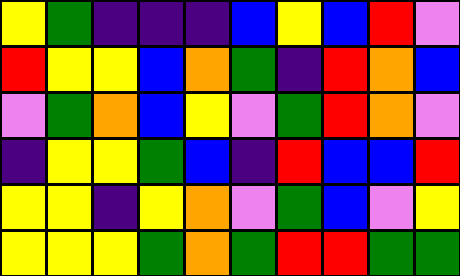[["yellow", "green", "indigo", "indigo", "indigo", "blue", "yellow", "blue", "red", "violet"], ["red", "yellow", "yellow", "blue", "orange", "green", "indigo", "red", "orange", "blue"], ["violet", "green", "orange", "blue", "yellow", "violet", "green", "red", "orange", "violet"], ["indigo", "yellow", "yellow", "green", "blue", "indigo", "red", "blue", "blue", "red"], ["yellow", "yellow", "indigo", "yellow", "orange", "violet", "green", "blue", "violet", "yellow"], ["yellow", "yellow", "yellow", "green", "orange", "green", "red", "red", "green", "green"]]